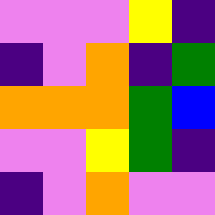[["violet", "violet", "violet", "yellow", "indigo"], ["indigo", "violet", "orange", "indigo", "green"], ["orange", "orange", "orange", "green", "blue"], ["violet", "violet", "yellow", "green", "indigo"], ["indigo", "violet", "orange", "violet", "violet"]]